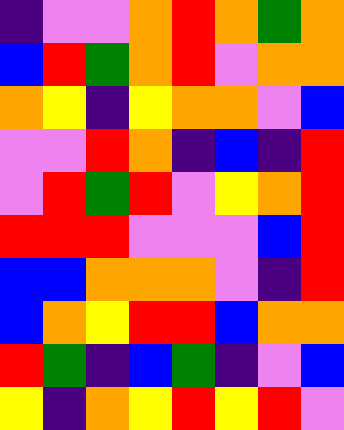[["indigo", "violet", "violet", "orange", "red", "orange", "green", "orange"], ["blue", "red", "green", "orange", "red", "violet", "orange", "orange"], ["orange", "yellow", "indigo", "yellow", "orange", "orange", "violet", "blue"], ["violet", "violet", "red", "orange", "indigo", "blue", "indigo", "red"], ["violet", "red", "green", "red", "violet", "yellow", "orange", "red"], ["red", "red", "red", "violet", "violet", "violet", "blue", "red"], ["blue", "blue", "orange", "orange", "orange", "violet", "indigo", "red"], ["blue", "orange", "yellow", "red", "red", "blue", "orange", "orange"], ["red", "green", "indigo", "blue", "green", "indigo", "violet", "blue"], ["yellow", "indigo", "orange", "yellow", "red", "yellow", "red", "violet"]]